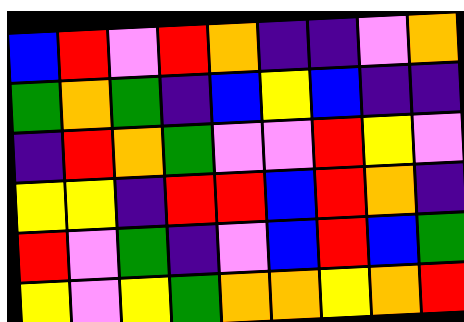[["blue", "red", "violet", "red", "orange", "indigo", "indigo", "violet", "orange"], ["green", "orange", "green", "indigo", "blue", "yellow", "blue", "indigo", "indigo"], ["indigo", "red", "orange", "green", "violet", "violet", "red", "yellow", "violet"], ["yellow", "yellow", "indigo", "red", "red", "blue", "red", "orange", "indigo"], ["red", "violet", "green", "indigo", "violet", "blue", "red", "blue", "green"], ["yellow", "violet", "yellow", "green", "orange", "orange", "yellow", "orange", "red"]]